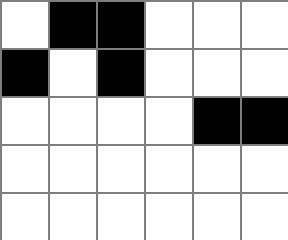[["white", "black", "black", "white", "white", "white"], ["black", "white", "black", "white", "white", "white"], ["white", "white", "white", "white", "black", "black"], ["white", "white", "white", "white", "white", "white"], ["white", "white", "white", "white", "white", "white"]]